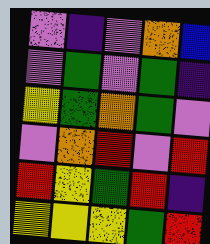[["violet", "indigo", "violet", "orange", "blue"], ["violet", "green", "violet", "green", "indigo"], ["yellow", "green", "orange", "green", "violet"], ["violet", "orange", "red", "violet", "red"], ["red", "yellow", "green", "red", "indigo"], ["yellow", "yellow", "yellow", "green", "red"]]